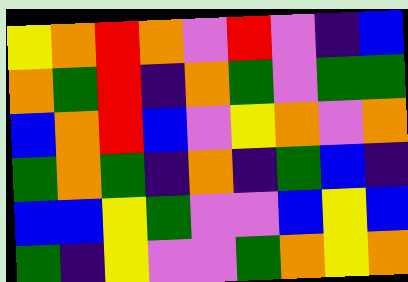[["yellow", "orange", "red", "orange", "violet", "red", "violet", "indigo", "blue"], ["orange", "green", "red", "indigo", "orange", "green", "violet", "green", "green"], ["blue", "orange", "red", "blue", "violet", "yellow", "orange", "violet", "orange"], ["green", "orange", "green", "indigo", "orange", "indigo", "green", "blue", "indigo"], ["blue", "blue", "yellow", "green", "violet", "violet", "blue", "yellow", "blue"], ["green", "indigo", "yellow", "violet", "violet", "green", "orange", "yellow", "orange"]]